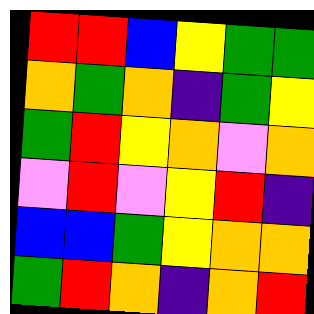[["red", "red", "blue", "yellow", "green", "green"], ["orange", "green", "orange", "indigo", "green", "yellow"], ["green", "red", "yellow", "orange", "violet", "orange"], ["violet", "red", "violet", "yellow", "red", "indigo"], ["blue", "blue", "green", "yellow", "orange", "orange"], ["green", "red", "orange", "indigo", "orange", "red"]]